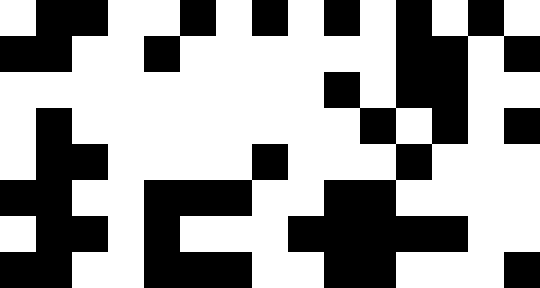[["white", "black", "black", "white", "white", "black", "white", "black", "white", "black", "white", "black", "white", "black", "white"], ["black", "black", "white", "white", "black", "white", "white", "white", "white", "white", "white", "black", "black", "white", "black"], ["white", "white", "white", "white", "white", "white", "white", "white", "white", "black", "white", "black", "black", "white", "white"], ["white", "black", "white", "white", "white", "white", "white", "white", "white", "white", "black", "white", "black", "white", "black"], ["white", "black", "black", "white", "white", "white", "white", "black", "white", "white", "white", "black", "white", "white", "white"], ["black", "black", "white", "white", "black", "black", "black", "white", "white", "black", "black", "white", "white", "white", "white"], ["white", "black", "black", "white", "black", "white", "white", "white", "black", "black", "black", "black", "black", "white", "white"], ["black", "black", "white", "white", "black", "black", "black", "white", "white", "black", "black", "white", "white", "white", "black"]]